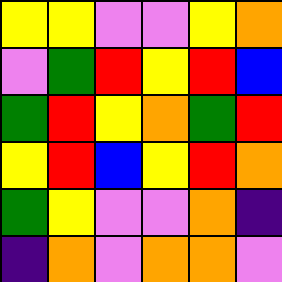[["yellow", "yellow", "violet", "violet", "yellow", "orange"], ["violet", "green", "red", "yellow", "red", "blue"], ["green", "red", "yellow", "orange", "green", "red"], ["yellow", "red", "blue", "yellow", "red", "orange"], ["green", "yellow", "violet", "violet", "orange", "indigo"], ["indigo", "orange", "violet", "orange", "orange", "violet"]]